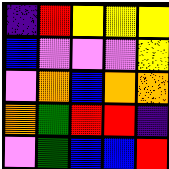[["indigo", "red", "yellow", "yellow", "yellow"], ["blue", "violet", "violet", "violet", "yellow"], ["violet", "orange", "blue", "orange", "orange"], ["orange", "green", "red", "red", "indigo"], ["violet", "green", "blue", "blue", "red"]]